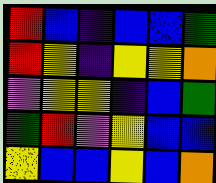[["red", "blue", "indigo", "blue", "blue", "green"], ["red", "yellow", "indigo", "yellow", "yellow", "orange"], ["violet", "yellow", "yellow", "indigo", "blue", "green"], ["green", "red", "violet", "yellow", "blue", "blue"], ["yellow", "blue", "blue", "yellow", "blue", "orange"]]